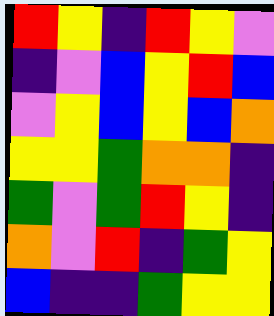[["red", "yellow", "indigo", "red", "yellow", "violet"], ["indigo", "violet", "blue", "yellow", "red", "blue"], ["violet", "yellow", "blue", "yellow", "blue", "orange"], ["yellow", "yellow", "green", "orange", "orange", "indigo"], ["green", "violet", "green", "red", "yellow", "indigo"], ["orange", "violet", "red", "indigo", "green", "yellow"], ["blue", "indigo", "indigo", "green", "yellow", "yellow"]]